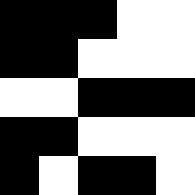[["black", "black", "black", "white", "white"], ["black", "black", "white", "white", "white"], ["white", "white", "black", "black", "black"], ["black", "black", "white", "white", "white"], ["black", "white", "black", "black", "white"]]